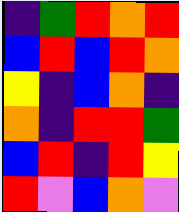[["indigo", "green", "red", "orange", "red"], ["blue", "red", "blue", "red", "orange"], ["yellow", "indigo", "blue", "orange", "indigo"], ["orange", "indigo", "red", "red", "green"], ["blue", "red", "indigo", "red", "yellow"], ["red", "violet", "blue", "orange", "violet"]]